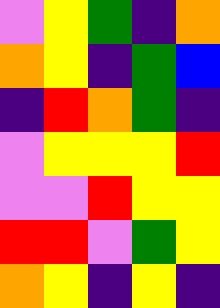[["violet", "yellow", "green", "indigo", "orange"], ["orange", "yellow", "indigo", "green", "blue"], ["indigo", "red", "orange", "green", "indigo"], ["violet", "yellow", "yellow", "yellow", "red"], ["violet", "violet", "red", "yellow", "yellow"], ["red", "red", "violet", "green", "yellow"], ["orange", "yellow", "indigo", "yellow", "indigo"]]